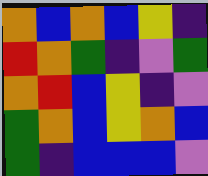[["orange", "blue", "orange", "blue", "yellow", "indigo"], ["red", "orange", "green", "indigo", "violet", "green"], ["orange", "red", "blue", "yellow", "indigo", "violet"], ["green", "orange", "blue", "yellow", "orange", "blue"], ["green", "indigo", "blue", "blue", "blue", "violet"]]